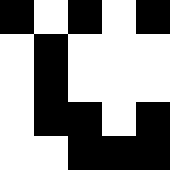[["black", "white", "black", "white", "black"], ["white", "black", "white", "white", "white"], ["white", "black", "white", "white", "white"], ["white", "black", "black", "white", "black"], ["white", "white", "black", "black", "black"]]